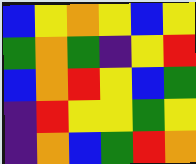[["blue", "yellow", "orange", "yellow", "blue", "yellow"], ["green", "orange", "green", "indigo", "yellow", "red"], ["blue", "orange", "red", "yellow", "blue", "green"], ["indigo", "red", "yellow", "yellow", "green", "yellow"], ["indigo", "orange", "blue", "green", "red", "orange"]]